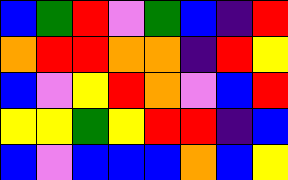[["blue", "green", "red", "violet", "green", "blue", "indigo", "red"], ["orange", "red", "red", "orange", "orange", "indigo", "red", "yellow"], ["blue", "violet", "yellow", "red", "orange", "violet", "blue", "red"], ["yellow", "yellow", "green", "yellow", "red", "red", "indigo", "blue"], ["blue", "violet", "blue", "blue", "blue", "orange", "blue", "yellow"]]